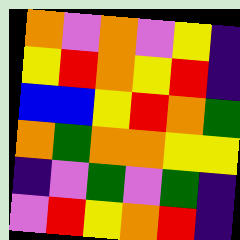[["orange", "violet", "orange", "violet", "yellow", "indigo"], ["yellow", "red", "orange", "yellow", "red", "indigo"], ["blue", "blue", "yellow", "red", "orange", "green"], ["orange", "green", "orange", "orange", "yellow", "yellow"], ["indigo", "violet", "green", "violet", "green", "indigo"], ["violet", "red", "yellow", "orange", "red", "indigo"]]